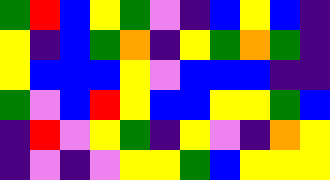[["green", "red", "blue", "yellow", "green", "violet", "indigo", "blue", "yellow", "blue", "indigo"], ["yellow", "indigo", "blue", "green", "orange", "indigo", "yellow", "green", "orange", "green", "indigo"], ["yellow", "blue", "blue", "blue", "yellow", "violet", "blue", "blue", "blue", "indigo", "indigo"], ["green", "violet", "blue", "red", "yellow", "blue", "blue", "yellow", "yellow", "green", "blue"], ["indigo", "red", "violet", "yellow", "green", "indigo", "yellow", "violet", "indigo", "orange", "yellow"], ["indigo", "violet", "indigo", "violet", "yellow", "yellow", "green", "blue", "yellow", "yellow", "yellow"]]